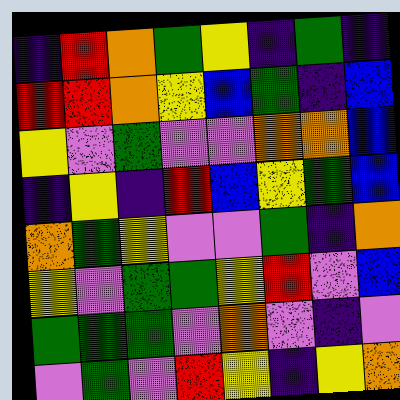[["indigo", "red", "orange", "green", "yellow", "indigo", "green", "indigo"], ["red", "red", "orange", "yellow", "blue", "green", "indigo", "blue"], ["yellow", "violet", "green", "violet", "violet", "orange", "orange", "blue"], ["indigo", "yellow", "indigo", "red", "blue", "yellow", "green", "blue"], ["orange", "green", "yellow", "violet", "violet", "green", "indigo", "orange"], ["yellow", "violet", "green", "green", "yellow", "red", "violet", "blue"], ["green", "green", "green", "violet", "orange", "violet", "indigo", "violet"], ["violet", "green", "violet", "red", "yellow", "indigo", "yellow", "orange"]]